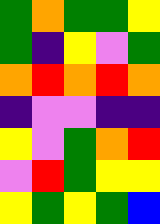[["green", "orange", "green", "green", "yellow"], ["green", "indigo", "yellow", "violet", "green"], ["orange", "red", "orange", "red", "orange"], ["indigo", "violet", "violet", "indigo", "indigo"], ["yellow", "violet", "green", "orange", "red"], ["violet", "red", "green", "yellow", "yellow"], ["yellow", "green", "yellow", "green", "blue"]]